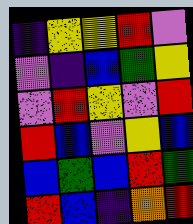[["indigo", "yellow", "yellow", "red", "violet"], ["violet", "indigo", "blue", "green", "yellow"], ["violet", "red", "yellow", "violet", "red"], ["red", "blue", "violet", "yellow", "blue"], ["blue", "green", "blue", "red", "green"], ["red", "blue", "indigo", "orange", "red"]]